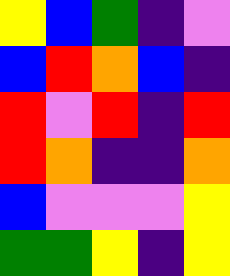[["yellow", "blue", "green", "indigo", "violet"], ["blue", "red", "orange", "blue", "indigo"], ["red", "violet", "red", "indigo", "red"], ["red", "orange", "indigo", "indigo", "orange"], ["blue", "violet", "violet", "violet", "yellow"], ["green", "green", "yellow", "indigo", "yellow"]]